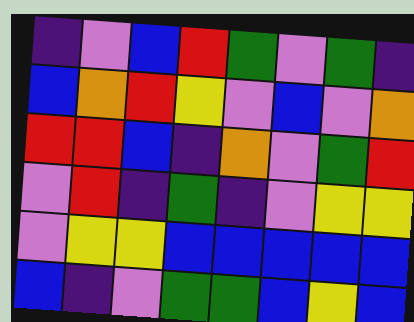[["indigo", "violet", "blue", "red", "green", "violet", "green", "indigo"], ["blue", "orange", "red", "yellow", "violet", "blue", "violet", "orange"], ["red", "red", "blue", "indigo", "orange", "violet", "green", "red"], ["violet", "red", "indigo", "green", "indigo", "violet", "yellow", "yellow"], ["violet", "yellow", "yellow", "blue", "blue", "blue", "blue", "blue"], ["blue", "indigo", "violet", "green", "green", "blue", "yellow", "blue"]]